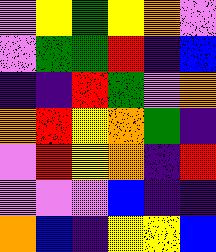[["violet", "yellow", "green", "yellow", "orange", "violet"], ["violet", "green", "green", "red", "indigo", "blue"], ["indigo", "indigo", "red", "green", "violet", "orange"], ["orange", "red", "yellow", "orange", "green", "indigo"], ["violet", "red", "yellow", "orange", "indigo", "red"], ["violet", "violet", "violet", "blue", "indigo", "indigo"], ["orange", "blue", "indigo", "yellow", "yellow", "blue"]]